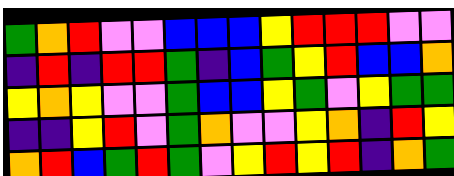[["green", "orange", "red", "violet", "violet", "blue", "blue", "blue", "yellow", "red", "red", "red", "violet", "violet"], ["indigo", "red", "indigo", "red", "red", "green", "indigo", "blue", "green", "yellow", "red", "blue", "blue", "orange"], ["yellow", "orange", "yellow", "violet", "violet", "green", "blue", "blue", "yellow", "green", "violet", "yellow", "green", "green"], ["indigo", "indigo", "yellow", "red", "violet", "green", "orange", "violet", "violet", "yellow", "orange", "indigo", "red", "yellow"], ["orange", "red", "blue", "green", "red", "green", "violet", "yellow", "red", "yellow", "red", "indigo", "orange", "green"]]